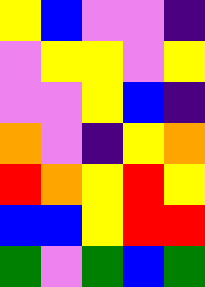[["yellow", "blue", "violet", "violet", "indigo"], ["violet", "yellow", "yellow", "violet", "yellow"], ["violet", "violet", "yellow", "blue", "indigo"], ["orange", "violet", "indigo", "yellow", "orange"], ["red", "orange", "yellow", "red", "yellow"], ["blue", "blue", "yellow", "red", "red"], ["green", "violet", "green", "blue", "green"]]